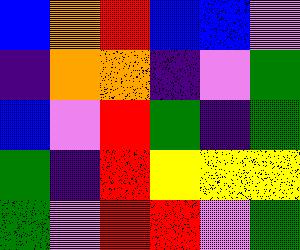[["blue", "orange", "red", "blue", "blue", "violet"], ["indigo", "orange", "orange", "indigo", "violet", "green"], ["blue", "violet", "red", "green", "indigo", "green"], ["green", "indigo", "red", "yellow", "yellow", "yellow"], ["green", "violet", "red", "red", "violet", "green"]]